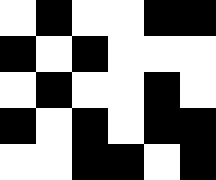[["white", "black", "white", "white", "black", "black"], ["black", "white", "black", "white", "white", "white"], ["white", "black", "white", "white", "black", "white"], ["black", "white", "black", "white", "black", "black"], ["white", "white", "black", "black", "white", "black"]]